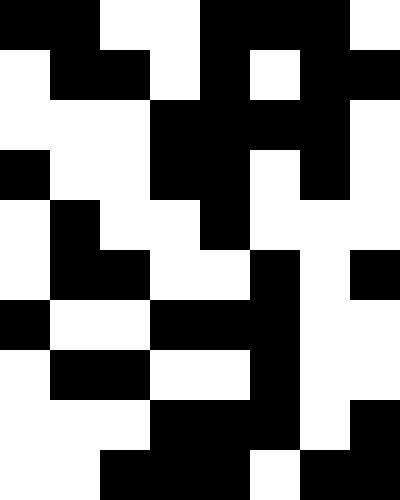[["black", "black", "white", "white", "black", "black", "black", "white"], ["white", "black", "black", "white", "black", "white", "black", "black"], ["white", "white", "white", "black", "black", "black", "black", "white"], ["black", "white", "white", "black", "black", "white", "black", "white"], ["white", "black", "white", "white", "black", "white", "white", "white"], ["white", "black", "black", "white", "white", "black", "white", "black"], ["black", "white", "white", "black", "black", "black", "white", "white"], ["white", "black", "black", "white", "white", "black", "white", "white"], ["white", "white", "white", "black", "black", "black", "white", "black"], ["white", "white", "black", "black", "black", "white", "black", "black"]]